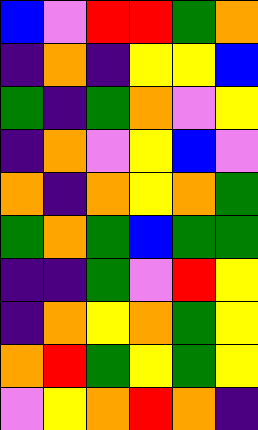[["blue", "violet", "red", "red", "green", "orange"], ["indigo", "orange", "indigo", "yellow", "yellow", "blue"], ["green", "indigo", "green", "orange", "violet", "yellow"], ["indigo", "orange", "violet", "yellow", "blue", "violet"], ["orange", "indigo", "orange", "yellow", "orange", "green"], ["green", "orange", "green", "blue", "green", "green"], ["indigo", "indigo", "green", "violet", "red", "yellow"], ["indigo", "orange", "yellow", "orange", "green", "yellow"], ["orange", "red", "green", "yellow", "green", "yellow"], ["violet", "yellow", "orange", "red", "orange", "indigo"]]